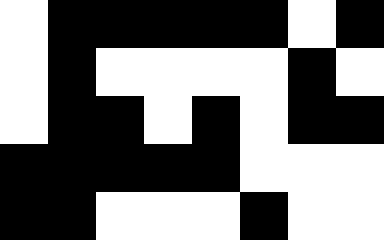[["white", "black", "black", "black", "black", "black", "white", "black"], ["white", "black", "white", "white", "white", "white", "black", "white"], ["white", "black", "black", "white", "black", "white", "black", "black"], ["black", "black", "black", "black", "black", "white", "white", "white"], ["black", "black", "white", "white", "white", "black", "white", "white"]]